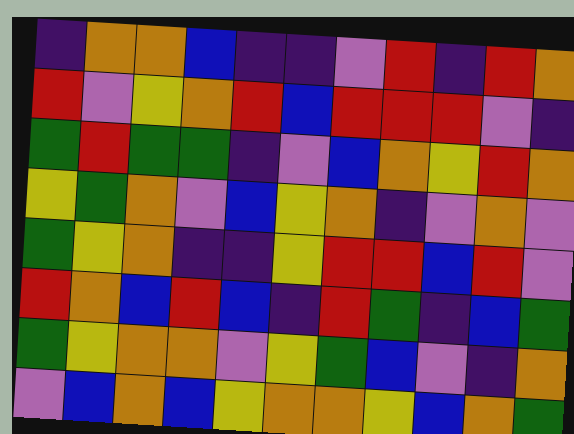[["indigo", "orange", "orange", "blue", "indigo", "indigo", "violet", "red", "indigo", "red", "orange"], ["red", "violet", "yellow", "orange", "red", "blue", "red", "red", "red", "violet", "indigo"], ["green", "red", "green", "green", "indigo", "violet", "blue", "orange", "yellow", "red", "orange"], ["yellow", "green", "orange", "violet", "blue", "yellow", "orange", "indigo", "violet", "orange", "violet"], ["green", "yellow", "orange", "indigo", "indigo", "yellow", "red", "red", "blue", "red", "violet"], ["red", "orange", "blue", "red", "blue", "indigo", "red", "green", "indigo", "blue", "green"], ["green", "yellow", "orange", "orange", "violet", "yellow", "green", "blue", "violet", "indigo", "orange"], ["violet", "blue", "orange", "blue", "yellow", "orange", "orange", "yellow", "blue", "orange", "green"]]